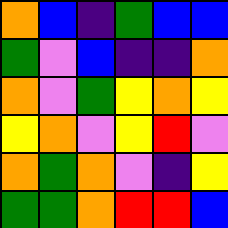[["orange", "blue", "indigo", "green", "blue", "blue"], ["green", "violet", "blue", "indigo", "indigo", "orange"], ["orange", "violet", "green", "yellow", "orange", "yellow"], ["yellow", "orange", "violet", "yellow", "red", "violet"], ["orange", "green", "orange", "violet", "indigo", "yellow"], ["green", "green", "orange", "red", "red", "blue"]]